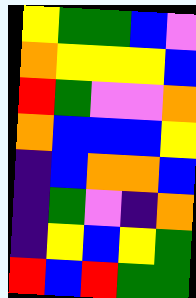[["yellow", "green", "green", "blue", "violet"], ["orange", "yellow", "yellow", "yellow", "blue"], ["red", "green", "violet", "violet", "orange"], ["orange", "blue", "blue", "blue", "yellow"], ["indigo", "blue", "orange", "orange", "blue"], ["indigo", "green", "violet", "indigo", "orange"], ["indigo", "yellow", "blue", "yellow", "green"], ["red", "blue", "red", "green", "green"]]